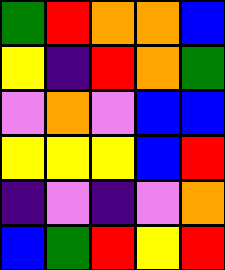[["green", "red", "orange", "orange", "blue"], ["yellow", "indigo", "red", "orange", "green"], ["violet", "orange", "violet", "blue", "blue"], ["yellow", "yellow", "yellow", "blue", "red"], ["indigo", "violet", "indigo", "violet", "orange"], ["blue", "green", "red", "yellow", "red"]]